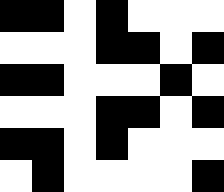[["black", "black", "white", "black", "white", "white", "white"], ["white", "white", "white", "black", "black", "white", "black"], ["black", "black", "white", "white", "white", "black", "white"], ["white", "white", "white", "black", "black", "white", "black"], ["black", "black", "white", "black", "white", "white", "white"], ["white", "black", "white", "white", "white", "white", "black"]]